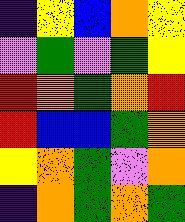[["indigo", "yellow", "blue", "orange", "yellow"], ["violet", "green", "violet", "green", "yellow"], ["red", "orange", "green", "orange", "red"], ["red", "blue", "blue", "green", "orange"], ["yellow", "orange", "green", "violet", "orange"], ["indigo", "orange", "green", "orange", "green"]]